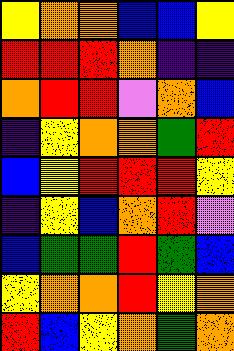[["yellow", "orange", "orange", "blue", "blue", "yellow"], ["red", "red", "red", "orange", "indigo", "indigo"], ["orange", "red", "red", "violet", "orange", "blue"], ["indigo", "yellow", "orange", "orange", "green", "red"], ["blue", "yellow", "red", "red", "red", "yellow"], ["indigo", "yellow", "blue", "orange", "red", "violet"], ["blue", "green", "green", "red", "green", "blue"], ["yellow", "orange", "orange", "red", "yellow", "orange"], ["red", "blue", "yellow", "orange", "green", "orange"]]